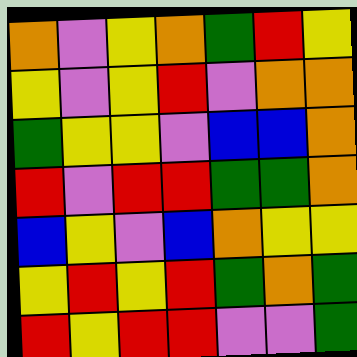[["orange", "violet", "yellow", "orange", "green", "red", "yellow"], ["yellow", "violet", "yellow", "red", "violet", "orange", "orange"], ["green", "yellow", "yellow", "violet", "blue", "blue", "orange"], ["red", "violet", "red", "red", "green", "green", "orange"], ["blue", "yellow", "violet", "blue", "orange", "yellow", "yellow"], ["yellow", "red", "yellow", "red", "green", "orange", "green"], ["red", "yellow", "red", "red", "violet", "violet", "green"]]